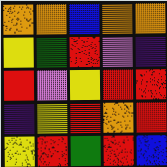[["orange", "orange", "blue", "orange", "orange"], ["yellow", "green", "red", "violet", "indigo"], ["red", "violet", "yellow", "red", "red"], ["indigo", "yellow", "red", "orange", "red"], ["yellow", "red", "green", "red", "blue"]]